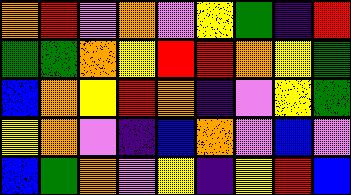[["orange", "red", "violet", "orange", "violet", "yellow", "green", "indigo", "red"], ["green", "green", "orange", "yellow", "red", "red", "orange", "yellow", "green"], ["blue", "orange", "yellow", "red", "orange", "indigo", "violet", "yellow", "green"], ["yellow", "orange", "violet", "indigo", "blue", "orange", "violet", "blue", "violet"], ["blue", "green", "orange", "violet", "yellow", "indigo", "yellow", "red", "blue"]]